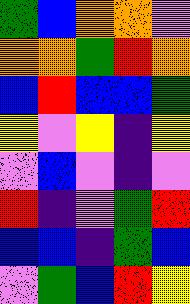[["green", "blue", "orange", "orange", "violet"], ["orange", "orange", "green", "red", "orange"], ["blue", "red", "blue", "blue", "green"], ["yellow", "violet", "yellow", "indigo", "yellow"], ["violet", "blue", "violet", "indigo", "violet"], ["red", "indigo", "violet", "green", "red"], ["blue", "blue", "indigo", "green", "blue"], ["violet", "green", "blue", "red", "yellow"]]